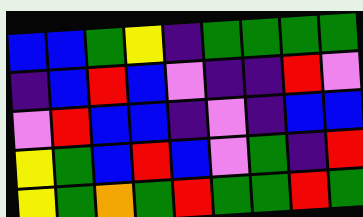[["blue", "blue", "green", "yellow", "indigo", "green", "green", "green", "green"], ["indigo", "blue", "red", "blue", "violet", "indigo", "indigo", "red", "violet"], ["violet", "red", "blue", "blue", "indigo", "violet", "indigo", "blue", "blue"], ["yellow", "green", "blue", "red", "blue", "violet", "green", "indigo", "red"], ["yellow", "green", "orange", "green", "red", "green", "green", "red", "green"]]